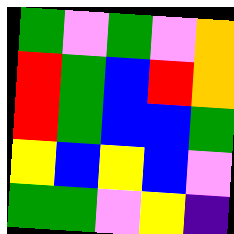[["green", "violet", "green", "violet", "orange"], ["red", "green", "blue", "red", "orange"], ["red", "green", "blue", "blue", "green"], ["yellow", "blue", "yellow", "blue", "violet"], ["green", "green", "violet", "yellow", "indigo"]]